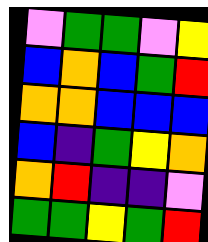[["violet", "green", "green", "violet", "yellow"], ["blue", "orange", "blue", "green", "red"], ["orange", "orange", "blue", "blue", "blue"], ["blue", "indigo", "green", "yellow", "orange"], ["orange", "red", "indigo", "indigo", "violet"], ["green", "green", "yellow", "green", "red"]]